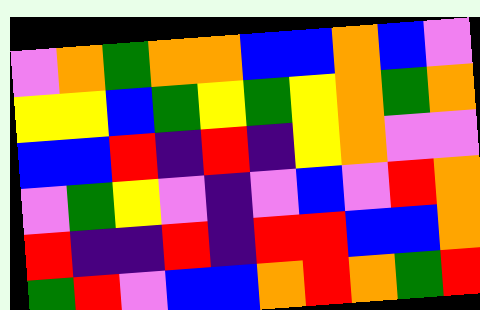[["violet", "orange", "green", "orange", "orange", "blue", "blue", "orange", "blue", "violet"], ["yellow", "yellow", "blue", "green", "yellow", "green", "yellow", "orange", "green", "orange"], ["blue", "blue", "red", "indigo", "red", "indigo", "yellow", "orange", "violet", "violet"], ["violet", "green", "yellow", "violet", "indigo", "violet", "blue", "violet", "red", "orange"], ["red", "indigo", "indigo", "red", "indigo", "red", "red", "blue", "blue", "orange"], ["green", "red", "violet", "blue", "blue", "orange", "red", "orange", "green", "red"]]